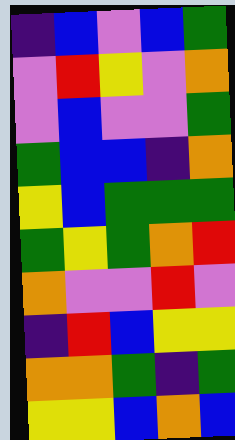[["indigo", "blue", "violet", "blue", "green"], ["violet", "red", "yellow", "violet", "orange"], ["violet", "blue", "violet", "violet", "green"], ["green", "blue", "blue", "indigo", "orange"], ["yellow", "blue", "green", "green", "green"], ["green", "yellow", "green", "orange", "red"], ["orange", "violet", "violet", "red", "violet"], ["indigo", "red", "blue", "yellow", "yellow"], ["orange", "orange", "green", "indigo", "green"], ["yellow", "yellow", "blue", "orange", "blue"]]